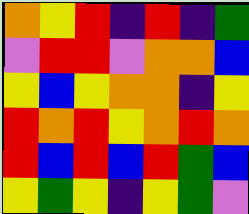[["orange", "yellow", "red", "indigo", "red", "indigo", "green"], ["violet", "red", "red", "violet", "orange", "orange", "blue"], ["yellow", "blue", "yellow", "orange", "orange", "indigo", "yellow"], ["red", "orange", "red", "yellow", "orange", "red", "orange"], ["red", "blue", "red", "blue", "red", "green", "blue"], ["yellow", "green", "yellow", "indigo", "yellow", "green", "violet"]]